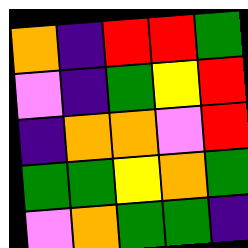[["orange", "indigo", "red", "red", "green"], ["violet", "indigo", "green", "yellow", "red"], ["indigo", "orange", "orange", "violet", "red"], ["green", "green", "yellow", "orange", "green"], ["violet", "orange", "green", "green", "indigo"]]